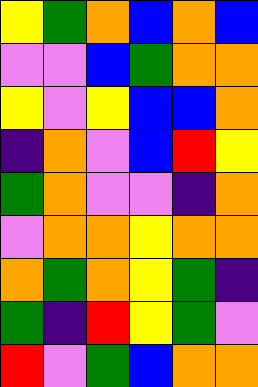[["yellow", "green", "orange", "blue", "orange", "blue"], ["violet", "violet", "blue", "green", "orange", "orange"], ["yellow", "violet", "yellow", "blue", "blue", "orange"], ["indigo", "orange", "violet", "blue", "red", "yellow"], ["green", "orange", "violet", "violet", "indigo", "orange"], ["violet", "orange", "orange", "yellow", "orange", "orange"], ["orange", "green", "orange", "yellow", "green", "indigo"], ["green", "indigo", "red", "yellow", "green", "violet"], ["red", "violet", "green", "blue", "orange", "orange"]]